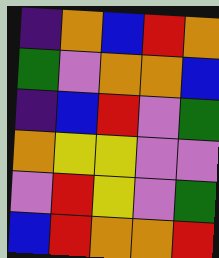[["indigo", "orange", "blue", "red", "orange"], ["green", "violet", "orange", "orange", "blue"], ["indigo", "blue", "red", "violet", "green"], ["orange", "yellow", "yellow", "violet", "violet"], ["violet", "red", "yellow", "violet", "green"], ["blue", "red", "orange", "orange", "red"]]